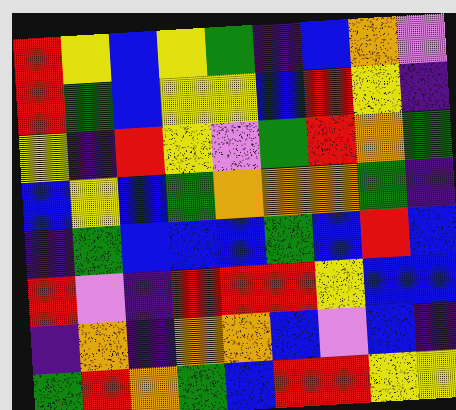[["red", "yellow", "blue", "yellow", "green", "indigo", "blue", "orange", "violet"], ["red", "green", "blue", "yellow", "yellow", "blue", "red", "yellow", "indigo"], ["yellow", "indigo", "red", "yellow", "violet", "green", "red", "orange", "green"], ["blue", "yellow", "blue", "green", "orange", "orange", "orange", "green", "indigo"], ["indigo", "green", "blue", "blue", "blue", "green", "blue", "red", "blue"], ["red", "violet", "indigo", "red", "red", "red", "yellow", "blue", "blue"], ["indigo", "orange", "indigo", "orange", "orange", "blue", "violet", "blue", "indigo"], ["green", "red", "orange", "green", "blue", "red", "red", "yellow", "yellow"]]